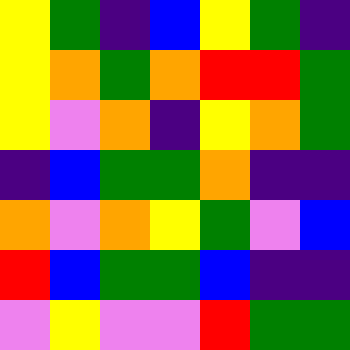[["yellow", "green", "indigo", "blue", "yellow", "green", "indigo"], ["yellow", "orange", "green", "orange", "red", "red", "green"], ["yellow", "violet", "orange", "indigo", "yellow", "orange", "green"], ["indigo", "blue", "green", "green", "orange", "indigo", "indigo"], ["orange", "violet", "orange", "yellow", "green", "violet", "blue"], ["red", "blue", "green", "green", "blue", "indigo", "indigo"], ["violet", "yellow", "violet", "violet", "red", "green", "green"]]